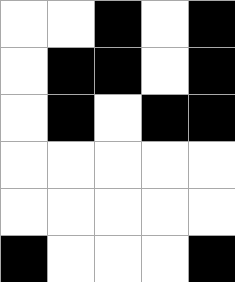[["white", "white", "black", "white", "black"], ["white", "black", "black", "white", "black"], ["white", "black", "white", "black", "black"], ["white", "white", "white", "white", "white"], ["white", "white", "white", "white", "white"], ["black", "white", "white", "white", "black"]]